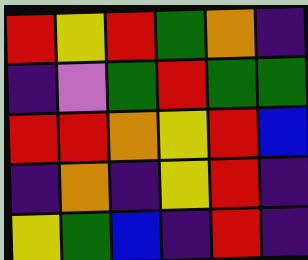[["red", "yellow", "red", "green", "orange", "indigo"], ["indigo", "violet", "green", "red", "green", "green"], ["red", "red", "orange", "yellow", "red", "blue"], ["indigo", "orange", "indigo", "yellow", "red", "indigo"], ["yellow", "green", "blue", "indigo", "red", "indigo"]]